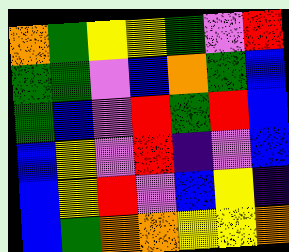[["orange", "green", "yellow", "yellow", "green", "violet", "red"], ["green", "green", "violet", "blue", "orange", "green", "blue"], ["green", "blue", "violet", "red", "green", "red", "blue"], ["blue", "yellow", "violet", "red", "indigo", "violet", "blue"], ["blue", "yellow", "red", "violet", "blue", "yellow", "indigo"], ["blue", "green", "orange", "orange", "yellow", "yellow", "orange"]]